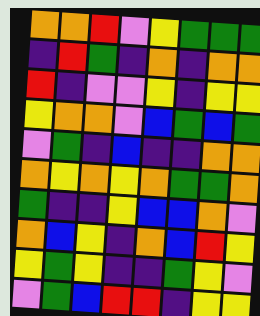[["orange", "orange", "red", "violet", "yellow", "green", "green", "green"], ["indigo", "red", "green", "indigo", "orange", "indigo", "orange", "orange"], ["red", "indigo", "violet", "violet", "yellow", "indigo", "yellow", "yellow"], ["yellow", "orange", "orange", "violet", "blue", "green", "blue", "green"], ["violet", "green", "indigo", "blue", "indigo", "indigo", "orange", "orange"], ["orange", "yellow", "orange", "yellow", "orange", "green", "green", "orange"], ["green", "indigo", "indigo", "yellow", "blue", "blue", "orange", "violet"], ["orange", "blue", "yellow", "indigo", "orange", "blue", "red", "yellow"], ["yellow", "green", "yellow", "indigo", "indigo", "green", "yellow", "violet"], ["violet", "green", "blue", "red", "red", "indigo", "yellow", "yellow"]]